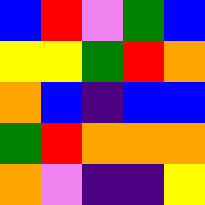[["blue", "red", "violet", "green", "blue"], ["yellow", "yellow", "green", "red", "orange"], ["orange", "blue", "indigo", "blue", "blue"], ["green", "red", "orange", "orange", "orange"], ["orange", "violet", "indigo", "indigo", "yellow"]]